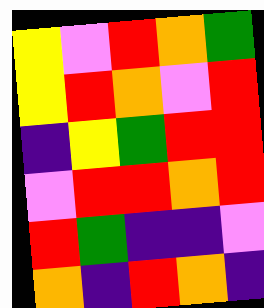[["yellow", "violet", "red", "orange", "green"], ["yellow", "red", "orange", "violet", "red"], ["indigo", "yellow", "green", "red", "red"], ["violet", "red", "red", "orange", "red"], ["red", "green", "indigo", "indigo", "violet"], ["orange", "indigo", "red", "orange", "indigo"]]